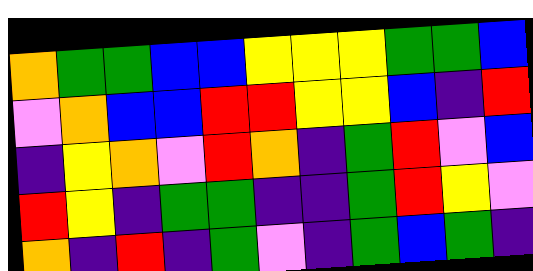[["orange", "green", "green", "blue", "blue", "yellow", "yellow", "yellow", "green", "green", "blue"], ["violet", "orange", "blue", "blue", "red", "red", "yellow", "yellow", "blue", "indigo", "red"], ["indigo", "yellow", "orange", "violet", "red", "orange", "indigo", "green", "red", "violet", "blue"], ["red", "yellow", "indigo", "green", "green", "indigo", "indigo", "green", "red", "yellow", "violet"], ["orange", "indigo", "red", "indigo", "green", "violet", "indigo", "green", "blue", "green", "indigo"]]